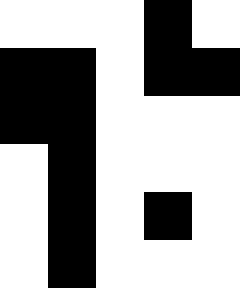[["white", "white", "white", "black", "white"], ["black", "black", "white", "black", "black"], ["black", "black", "white", "white", "white"], ["white", "black", "white", "white", "white"], ["white", "black", "white", "black", "white"], ["white", "black", "white", "white", "white"]]